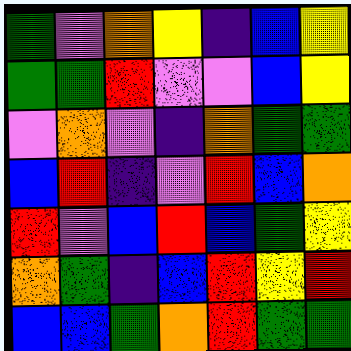[["green", "violet", "orange", "yellow", "indigo", "blue", "yellow"], ["green", "green", "red", "violet", "violet", "blue", "yellow"], ["violet", "orange", "violet", "indigo", "orange", "green", "green"], ["blue", "red", "indigo", "violet", "red", "blue", "orange"], ["red", "violet", "blue", "red", "blue", "green", "yellow"], ["orange", "green", "indigo", "blue", "red", "yellow", "red"], ["blue", "blue", "green", "orange", "red", "green", "green"]]